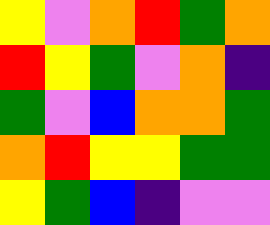[["yellow", "violet", "orange", "red", "green", "orange"], ["red", "yellow", "green", "violet", "orange", "indigo"], ["green", "violet", "blue", "orange", "orange", "green"], ["orange", "red", "yellow", "yellow", "green", "green"], ["yellow", "green", "blue", "indigo", "violet", "violet"]]